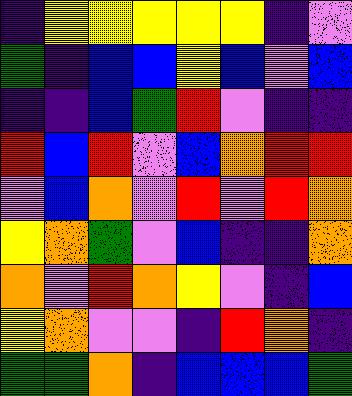[["indigo", "yellow", "yellow", "yellow", "yellow", "yellow", "indigo", "violet"], ["green", "indigo", "blue", "blue", "yellow", "blue", "violet", "blue"], ["indigo", "indigo", "blue", "green", "red", "violet", "indigo", "indigo"], ["red", "blue", "red", "violet", "blue", "orange", "red", "red"], ["violet", "blue", "orange", "violet", "red", "violet", "red", "orange"], ["yellow", "orange", "green", "violet", "blue", "indigo", "indigo", "orange"], ["orange", "violet", "red", "orange", "yellow", "violet", "indigo", "blue"], ["yellow", "orange", "violet", "violet", "indigo", "red", "orange", "indigo"], ["green", "green", "orange", "indigo", "blue", "blue", "blue", "green"]]